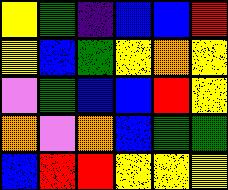[["yellow", "green", "indigo", "blue", "blue", "red"], ["yellow", "blue", "green", "yellow", "orange", "yellow"], ["violet", "green", "blue", "blue", "red", "yellow"], ["orange", "violet", "orange", "blue", "green", "green"], ["blue", "red", "red", "yellow", "yellow", "yellow"]]